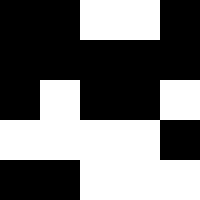[["black", "black", "white", "white", "black"], ["black", "black", "black", "black", "black"], ["black", "white", "black", "black", "white"], ["white", "white", "white", "white", "black"], ["black", "black", "white", "white", "white"]]